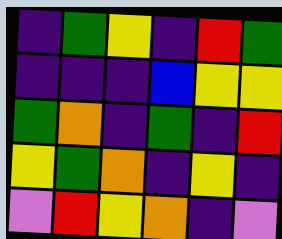[["indigo", "green", "yellow", "indigo", "red", "green"], ["indigo", "indigo", "indigo", "blue", "yellow", "yellow"], ["green", "orange", "indigo", "green", "indigo", "red"], ["yellow", "green", "orange", "indigo", "yellow", "indigo"], ["violet", "red", "yellow", "orange", "indigo", "violet"]]